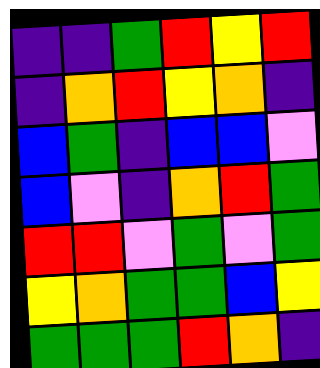[["indigo", "indigo", "green", "red", "yellow", "red"], ["indigo", "orange", "red", "yellow", "orange", "indigo"], ["blue", "green", "indigo", "blue", "blue", "violet"], ["blue", "violet", "indigo", "orange", "red", "green"], ["red", "red", "violet", "green", "violet", "green"], ["yellow", "orange", "green", "green", "blue", "yellow"], ["green", "green", "green", "red", "orange", "indigo"]]